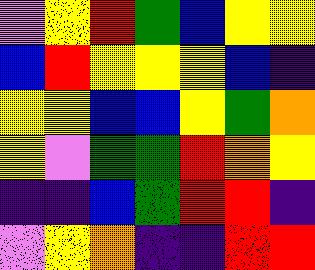[["violet", "yellow", "red", "green", "blue", "yellow", "yellow"], ["blue", "red", "yellow", "yellow", "yellow", "blue", "indigo"], ["yellow", "yellow", "blue", "blue", "yellow", "green", "orange"], ["yellow", "violet", "green", "green", "red", "orange", "yellow"], ["indigo", "indigo", "blue", "green", "red", "red", "indigo"], ["violet", "yellow", "orange", "indigo", "indigo", "red", "red"]]